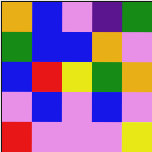[["orange", "blue", "violet", "indigo", "green"], ["green", "blue", "blue", "orange", "violet"], ["blue", "red", "yellow", "green", "orange"], ["violet", "blue", "violet", "blue", "violet"], ["red", "violet", "violet", "violet", "yellow"]]